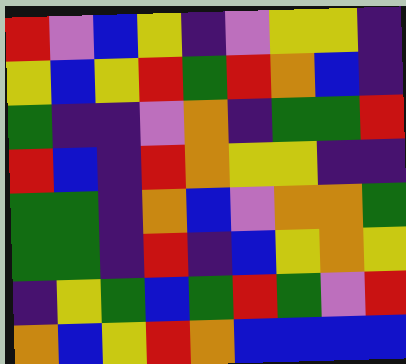[["red", "violet", "blue", "yellow", "indigo", "violet", "yellow", "yellow", "indigo"], ["yellow", "blue", "yellow", "red", "green", "red", "orange", "blue", "indigo"], ["green", "indigo", "indigo", "violet", "orange", "indigo", "green", "green", "red"], ["red", "blue", "indigo", "red", "orange", "yellow", "yellow", "indigo", "indigo"], ["green", "green", "indigo", "orange", "blue", "violet", "orange", "orange", "green"], ["green", "green", "indigo", "red", "indigo", "blue", "yellow", "orange", "yellow"], ["indigo", "yellow", "green", "blue", "green", "red", "green", "violet", "red"], ["orange", "blue", "yellow", "red", "orange", "blue", "blue", "blue", "blue"]]